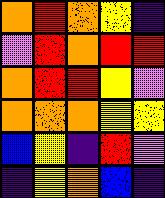[["orange", "red", "orange", "yellow", "indigo"], ["violet", "red", "orange", "red", "red"], ["orange", "red", "red", "yellow", "violet"], ["orange", "orange", "orange", "yellow", "yellow"], ["blue", "yellow", "indigo", "red", "violet"], ["indigo", "yellow", "orange", "blue", "indigo"]]